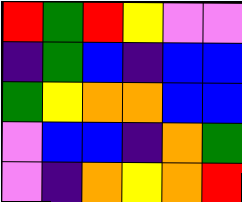[["red", "green", "red", "yellow", "violet", "violet"], ["indigo", "green", "blue", "indigo", "blue", "blue"], ["green", "yellow", "orange", "orange", "blue", "blue"], ["violet", "blue", "blue", "indigo", "orange", "green"], ["violet", "indigo", "orange", "yellow", "orange", "red"]]